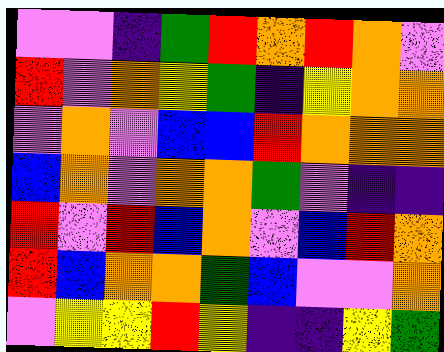[["violet", "violet", "indigo", "green", "red", "orange", "red", "orange", "violet"], ["red", "violet", "orange", "yellow", "green", "indigo", "yellow", "orange", "orange"], ["violet", "orange", "violet", "blue", "blue", "red", "orange", "orange", "orange"], ["blue", "orange", "violet", "orange", "orange", "green", "violet", "indigo", "indigo"], ["red", "violet", "red", "blue", "orange", "violet", "blue", "red", "orange"], ["red", "blue", "orange", "orange", "green", "blue", "violet", "violet", "orange"], ["violet", "yellow", "yellow", "red", "yellow", "indigo", "indigo", "yellow", "green"]]